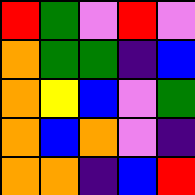[["red", "green", "violet", "red", "violet"], ["orange", "green", "green", "indigo", "blue"], ["orange", "yellow", "blue", "violet", "green"], ["orange", "blue", "orange", "violet", "indigo"], ["orange", "orange", "indigo", "blue", "red"]]